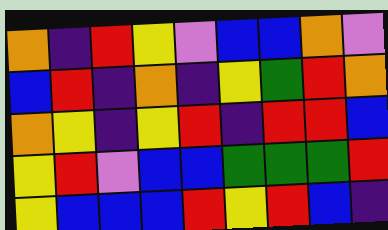[["orange", "indigo", "red", "yellow", "violet", "blue", "blue", "orange", "violet"], ["blue", "red", "indigo", "orange", "indigo", "yellow", "green", "red", "orange"], ["orange", "yellow", "indigo", "yellow", "red", "indigo", "red", "red", "blue"], ["yellow", "red", "violet", "blue", "blue", "green", "green", "green", "red"], ["yellow", "blue", "blue", "blue", "red", "yellow", "red", "blue", "indigo"]]